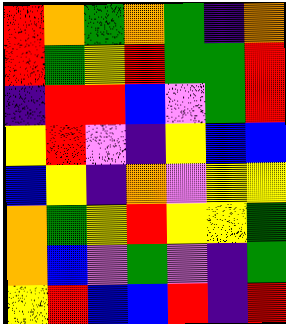[["red", "orange", "green", "orange", "green", "indigo", "orange"], ["red", "green", "yellow", "red", "green", "green", "red"], ["indigo", "red", "red", "blue", "violet", "green", "red"], ["yellow", "red", "violet", "indigo", "yellow", "blue", "blue"], ["blue", "yellow", "indigo", "orange", "violet", "yellow", "yellow"], ["orange", "green", "yellow", "red", "yellow", "yellow", "green"], ["orange", "blue", "violet", "green", "violet", "indigo", "green"], ["yellow", "red", "blue", "blue", "red", "indigo", "red"]]